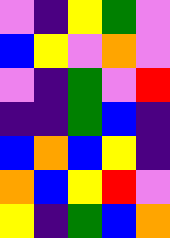[["violet", "indigo", "yellow", "green", "violet"], ["blue", "yellow", "violet", "orange", "violet"], ["violet", "indigo", "green", "violet", "red"], ["indigo", "indigo", "green", "blue", "indigo"], ["blue", "orange", "blue", "yellow", "indigo"], ["orange", "blue", "yellow", "red", "violet"], ["yellow", "indigo", "green", "blue", "orange"]]